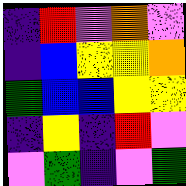[["indigo", "red", "violet", "orange", "violet"], ["indigo", "blue", "yellow", "yellow", "orange"], ["green", "blue", "blue", "yellow", "yellow"], ["indigo", "yellow", "indigo", "red", "violet"], ["violet", "green", "indigo", "violet", "green"]]